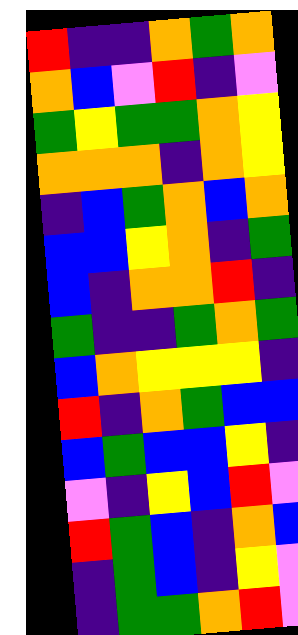[["red", "indigo", "indigo", "orange", "green", "orange"], ["orange", "blue", "violet", "red", "indigo", "violet"], ["green", "yellow", "green", "green", "orange", "yellow"], ["orange", "orange", "orange", "indigo", "orange", "yellow"], ["indigo", "blue", "green", "orange", "blue", "orange"], ["blue", "blue", "yellow", "orange", "indigo", "green"], ["blue", "indigo", "orange", "orange", "red", "indigo"], ["green", "indigo", "indigo", "green", "orange", "green"], ["blue", "orange", "yellow", "yellow", "yellow", "indigo"], ["red", "indigo", "orange", "green", "blue", "blue"], ["blue", "green", "blue", "blue", "yellow", "indigo"], ["violet", "indigo", "yellow", "blue", "red", "violet"], ["red", "green", "blue", "indigo", "orange", "blue"], ["indigo", "green", "blue", "indigo", "yellow", "violet"], ["indigo", "green", "green", "orange", "red", "violet"]]